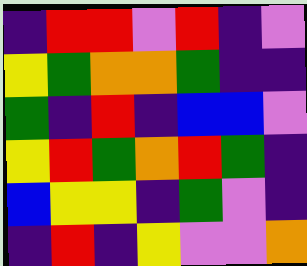[["indigo", "red", "red", "violet", "red", "indigo", "violet"], ["yellow", "green", "orange", "orange", "green", "indigo", "indigo"], ["green", "indigo", "red", "indigo", "blue", "blue", "violet"], ["yellow", "red", "green", "orange", "red", "green", "indigo"], ["blue", "yellow", "yellow", "indigo", "green", "violet", "indigo"], ["indigo", "red", "indigo", "yellow", "violet", "violet", "orange"]]